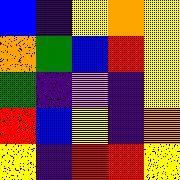[["blue", "indigo", "yellow", "orange", "yellow"], ["orange", "green", "blue", "red", "yellow"], ["green", "indigo", "violet", "indigo", "yellow"], ["red", "blue", "yellow", "indigo", "orange"], ["yellow", "indigo", "red", "red", "yellow"]]